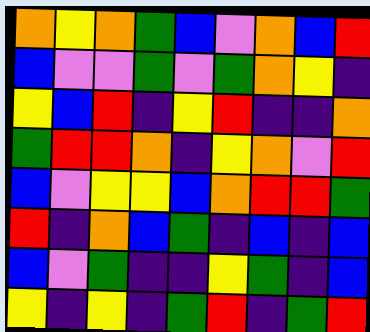[["orange", "yellow", "orange", "green", "blue", "violet", "orange", "blue", "red"], ["blue", "violet", "violet", "green", "violet", "green", "orange", "yellow", "indigo"], ["yellow", "blue", "red", "indigo", "yellow", "red", "indigo", "indigo", "orange"], ["green", "red", "red", "orange", "indigo", "yellow", "orange", "violet", "red"], ["blue", "violet", "yellow", "yellow", "blue", "orange", "red", "red", "green"], ["red", "indigo", "orange", "blue", "green", "indigo", "blue", "indigo", "blue"], ["blue", "violet", "green", "indigo", "indigo", "yellow", "green", "indigo", "blue"], ["yellow", "indigo", "yellow", "indigo", "green", "red", "indigo", "green", "red"]]